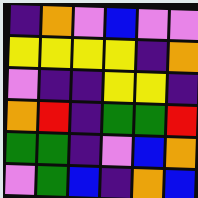[["indigo", "orange", "violet", "blue", "violet", "violet"], ["yellow", "yellow", "yellow", "yellow", "indigo", "orange"], ["violet", "indigo", "indigo", "yellow", "yellow", "indigo"], ["orange", "red", "indigo", "green", "green", "red"], ["green", "green", "indigo", "violet", "blue", "orange"], ["violet", "green", "blue", "indigo", "orange", "blue"]]